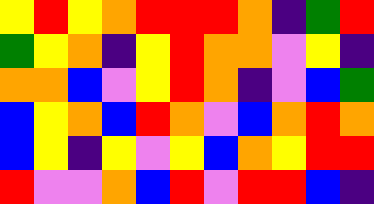[["yellow", "red", "yellow", "orange", "red", "red", "red", "orange", "indigo", "green", "red"], ["green", "yellow", "orange", "indigo", "yellow", "red", "orange", "orange", "violet", "yellow", "indigo"], ["orange", "orange", "blue", "violet", "yellow", "red", "orange", "indigo", "violet", "blue", "green"], ["blue", "yellow", "orange", "blue", "red", "orange", "violet", "blue", "orange", "red", "orange"], ["blue", "yellow", "indigo", "yellow", "violet", "yellow", "blue", "orange", "yellow", "red", "red"], ["red", "violet", "violet", "orange", "blue", "red", "violet", "red", "red", "blue", "indigo"]]